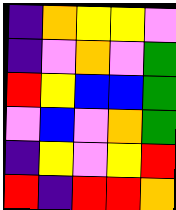[["indigo", "orange", "yellow", "yellow", "violet"], ["indigo", "violet", "orange", "violet", "green"], ["red", "yellow", "blue", "blue", "green"], ["violet", "blue", "violet", "orange", "green"], ["indigo", "yellow", "violet", "yellow", "red"], ["red", "indigo", "red", "red", "orange"]]